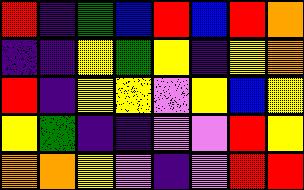[["red", "indigo", "green", "blue", "red", "blue", "red", "orange"], ["indigo", "indigo", "yellow", "green", "yellow", "indigo", "yellow", "orange"], ["red", "indigo", "yellow", "yellow", "violet", "yellow", "blue", "yellow"], ["yellow", "green", "indigo", "indigo", "violet", "violet", "red", "yellow"], ["orange", "orange", "yellow", "violet", "indigo", "violet", "red", "red"]]